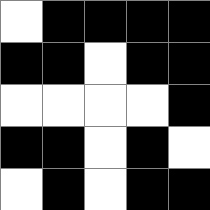[["white", "black", "black", "black", "black"], ["black", "black", "white", "black", "black"], ["white", "white", "white", "white", "black"], ["black", "black", "white", "black", "white"], ["white", "black", "white", "black", "black"]]